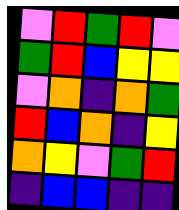[["violet", "red", "green", "red", "violet"], ["green", "red", "blue", "yellow", "yellow"], ["violet", "orange", "indigo", "orange", "green"], ["red", "blue", "orange", "indigo", "yellow"], ["orange", "yellow", "violet", "green", "red"], ["indigo", "blue", "blue", "indigo", "indigo"]]